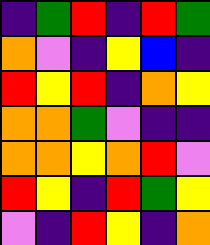[["indigo", "green", "red", "indigo", "red", "green"], ["orange", "violet", "indigo", "yellow", "blue", "indigo"], ["red", "yellow", "red", "indigo", "orange", "yellow"], ["orange", "orange", "green", "violet", "indigo", "indigo"], ["orange", "orange", "yellow", "orange", "red", "violet"], ["red", "yellow", "indigo", "red", "green", "yellow"], ["violet", "indigo", "red", "yellow", "indigo", "orange"]]